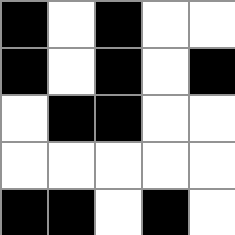[["black", "white", "black", "white", "white"], ["black", "white", "black", "white", "black"], ["white", "black", "black", "white", "white"], ["white", "white", "white", "white", "white"], ["black", "black", "white", "black", "white"]]